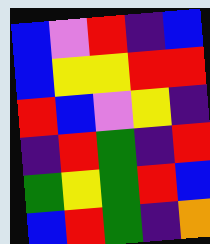[["blue", "violet", "red", "indigo", "blue"], ["blue", "yellow", "yellow", "red", "red"], ["red", "blue", "violet", "yellow", "indigo"], ["indigo", "red", "green", "indigo", "red"], ["green", "yellow", "green", "red", "blue"], ["blue", "red", "green", "indigo", "orange"]]